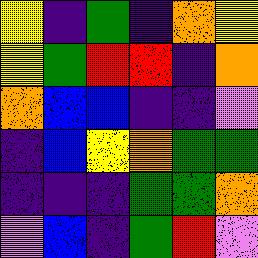[["yellow", "indigo", "green", "indigo", "orange", "yellow"], ["yellow", "green", "red", "red", "indigo", "orange"], ["orange", "blue", "blue", "indigo", "indigo", "violet"], ["indigo", "blue", "yellow", "orange", "green", "green"], ["indigo", "indigo", "indigo", "green", "green", "orange"], ["violet", "blue", "indigo", "green", "red", "violet"]]